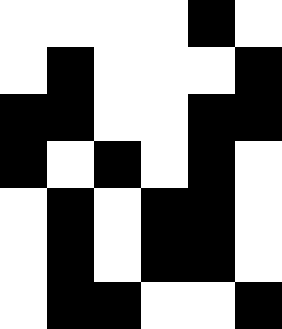[["white", "white", "white", "white", "black", "white"], ["white", "black", "white", "white", "white", "black"], ["black", "black", "white", "white", "black", "black"], ["black", "white", "black", "white", "black", "white"], ["white", "black", "white", "black", "black", "white"], ["white", "black", "white", "black", "black", "white"], ["white", "black", "black", "white", "white", "black"]]